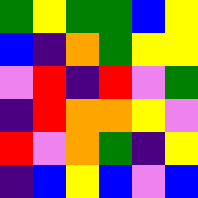[["green", "yellow", "green", "green", "blue", "yellow"], ["blue", "indigo", "orange", "green", "yellow", "yellow"], ["violet", "red", "indigo", "red", "violet", "green"], ["indigo", "red", "orange", "orange", "yellow", "violet"], ["red", "violet", "orange", "green", "indigo", "yellow"], ["indigo", "blue", "yellow", "blue", "violet", "blue"]]